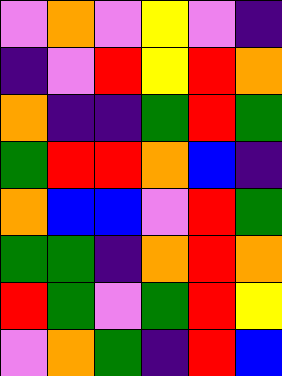[["violet", "orange", "violet", "yellow", "violet", "indigo"], ["indigo", "violet", "red", "yellow", "red", "orange"], ["orange", "indigo", "indigo", "green", "red", "green"], ["green", "red", "red", "orange", "blue", "indigo"], ["orange", "blue", "blue", "violet", "red", "green"], ["green", "green", "indigo", "orange", "red", "orange"], ["red", "green", "violet", "green", "red", "yellow"], ["violet", "orange", "green", "indigo", "red", "blue"]]